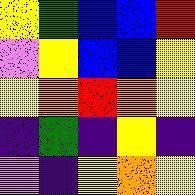[["yellow", "green", "blue", "blue", "red"], ["violet", "yellow", "blue", "blue", "yellow"], ["yellow", "orange", "red", "orange", "yellow"], ["indigo", "green", "indigo", "yellow", "indigo"], ["violet", "indigo", "yellow", "orange", "yellow"]]